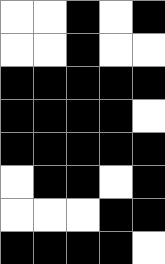[["white", "white", "black", "white", "black"], ["white", "white", "black", "white", "white"], ["black", "black", "black", "black", "black"], ["black", "black", "black", "black", "white"], ["black", "black", "black", "black", "black"], ["white", "black", "black", "white", "black"], ["white", "white", "white", "black", "black"], ["black", "black", "black", "black", "white"]]